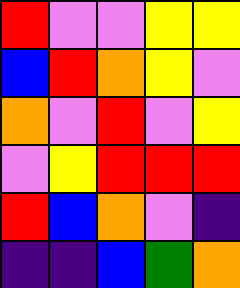[["red", "violet", "violet", "yellow", "yellow"], ["blue", "red", "orange", "yellow", "violet"], ["orange", "violet", "red", "violet", "yellow"], ["violet", "yellow", "red", "red", "red"], ["red", "blue", "orange", "violet", "indigo"], ["indigo", "indigo", "blue", "green", "orange"]]